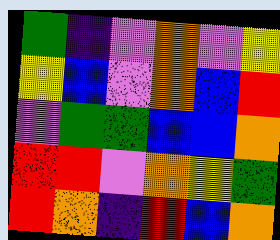[["green", "indigo", "violet", "orange", "violet", "yellow"], ["yellow", "blue", "violet", "orange", "blue", "red"], ["violet", "green", "green", "blue", "blue", "orange"], ["red", "red", "violet", "orange", "yellow", "green"], ["red", "orange", "indigo", "red", "blue", "orange"]]